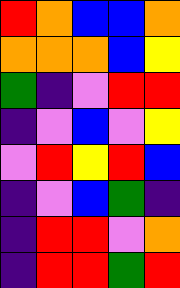[["red", "orange", "blue", "blue", "orange"], ["orange", "orange", "orange", "blue", "yellow"], ["green", "indigo", "violet", "red", "red"], ["indigo", "violet", "blue", "violet", "yellow"], ["violet", "red", "yellow", "red", "blue"], ["indigo", "violet", "blue", "green", "indigo"], ["indigo", "red", "red", "violet", "orange"], ["indigo", "red", "red", "green", "red"]]